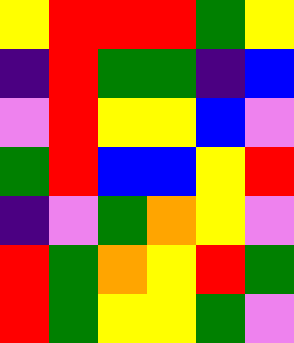[["yellow", "red", "red", "red", "green", "yellow"], ["indigo", "red", "green", "green", "indigo", "blue"], ["violet", "red", "yellow", "yellow", "blue", "violet"], ["green", "red", "blue", "blue", "yellow", "red"], ["indigo", "violet", "green", "orange", "yellow", "violet"], ["red", "green", "orange", "yellow", "red", "green"], ["red", "green", "yellow", "yellow", "green", "violet"]]